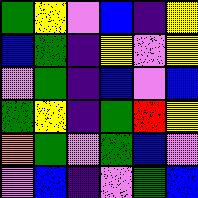[["green", "yellow", "violet", "blue", "indigo", "yellow"], ["blue", "green", "indigo", "yellow", "violet", "yellow"], ["violet", "green", "indigo", "blue", "violet", "blue"], ["green", "yellow", "indigo", "green", "red", "yellow"], ["orange", "green", "violet", "green", "blue", "violet"], ["violet", "blue", "indigo", "violet", "green", "blue"]]